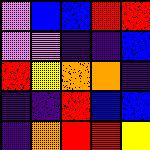[["violet", "blue", "blue", "red", "red"], ["violet", "violet", "indigo", "indigo", "blue"], ["red", "yellow", "orange", "orange", "indigo"], ["indigo", "indigo", "red", "blue", "blue"], ["indigo", "orange", "red", "red", "yellow"]]